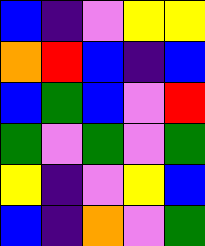[["blue", "indigo", "violet", "yellow", "yellow"], ["orange", "red", "blue", "indigo", "blue"], ["blue", "green", "blue", "violet", "red"], ["green", "violet", "green", "violet", "green"], ["yellow", "indigo", "violet", "yellow", "blue"], ["blue", "indigo", "orange", "violet", "green"]]